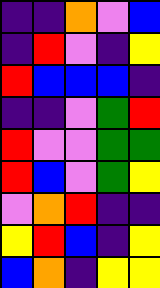[["indigo", "indigo", "orange", "violet", "blue"], ["indigo", "red", "violet", "indigo", "yellow"], ["red", "blue", "blue", "blue", "indigo"], ["indigo", "indigo", "violet", "green", "red"], ["red", "violet", "violet", "green", "green"], ["red", "blue", "violet", "green", "yellow"], ["violet", "orange", "red", "indigo", "indigo"], ["yellow", "red", "blue", "indigo", "yellow"], ["blue", "orange", "indigo", "yellow", "yellow"]]